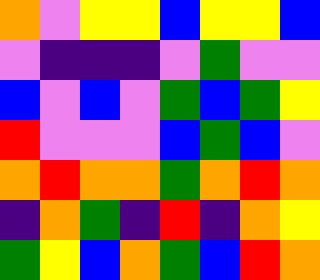[["orange", "violet", "yellow", "yellow", "blue", "yellow", "yellow", "blue"], ["violet", "indigo", "indigo", "indigo", "violet", "green", "violet", "violet"], ["blue", "violet", "blue", "violet", "green", "blue", "green", "yellow"], ["red", "violet", "violet", "violet", "blue", "green", "blue", "violet"], ["orange", "red", "orange", "orange", "green", "orange", "red", "orange"], ["indigo", "orange", "green", "indigo", "red", "indigo", "orange", "yellow"], ["green", "yellow", "blue", "orange", "green", "blue", "red", "orange"]]